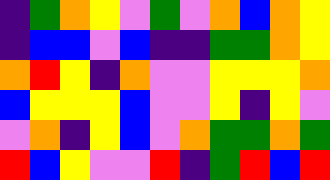[["indigo", "green", "orange", "yellow", "violet", "green", "violet", "orange", "blue", "orange", "yellow"], ["indigo", "blue", "blue", "violet", "blue", "indigo", "indigo", "green", "green", "orange", "yellow"], ["orange", "red", "yellow", "indigo", "orange", "violet", "violet", "yellow", "yellow", "yellow", "orange"], ["blue", "yellow", "yellow", "yellow", "blue", "violet", "violet", "yellow", "indigo", "yellow", "violet"], ["violet", "orange", "indigo", "yellow", "blue", "violet", "orange", "green", "green", "orange", "green"], ["red", "blue", "yellow", "violet", "violet", "red", "indigo", "green", "red", "blue", "red"]]